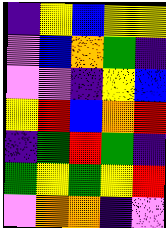[["indigo", "yellow", "blue", "yellow", "yellow"], ["violet", "blue", "orange", "green", "indigo"], ["violet", "violet", "indigo", "yellow", "blue"], ["yellow", "red", "blue", "orange", "red"], ["indigo", "green", "red", "green", "indigo"], ["green", "yellow", "green", "yellow", "red"], ["violet", "orange", "orange", "indigo", "violet"]]